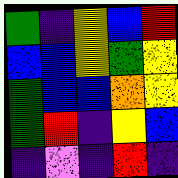[["green", "indigo", "yellow", "blue", "red"], ["blue", "blue", "yellow", "green", "yellow"], ["green", "blue", "blue", "orange", "yellow"], ["green", "red", "indigo", "yellow", "blue"], ["indigo", "violet", "indigo", "red", "indigo"]]